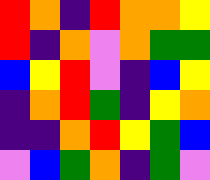[["red", "orange", "indigo", "red", "orange", "orange", "yellow"], ["red", "indigo", "orange", "violet", "orange", "green", "green"], ["blue", "yellow", "red", "violet", "indigo", "blue", "yellow"], ["indigo", "orange", "red", "green", "indigo", "yellow", "orange"], ["indigo", "indigo", "orange", "red", "yellow", "green", "blue"], ["violet", "blue", "green", "orange", "indigo", "green", "violet"]]